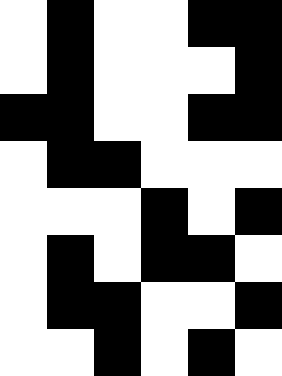[["white", "black", "white", "white", "black", "black"], ["white", "black", "white", "white", "white", "black"], ["black", "black", "white", "white", "black", "black"], ["white", "black", "black", "white", "white", "white"], ["white", "white", "white", "black", "white", "black"], ["white", "black", "white", "black", "black", "white"], ["white", "black", "black", "white", "white", "black"], ["white", "white", "black", "white", "black", "white"]]